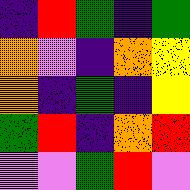[["indigo", "red", "green", "indigo", "green"], ["orange", "violet", "indigo", "orange", "yellow"], ["orange", "indigo", "green", "indigo", "yellow"], ["green", "red", "indigo", "orange", "red"], ["violet", "violet", "green", "red", "violet"]]